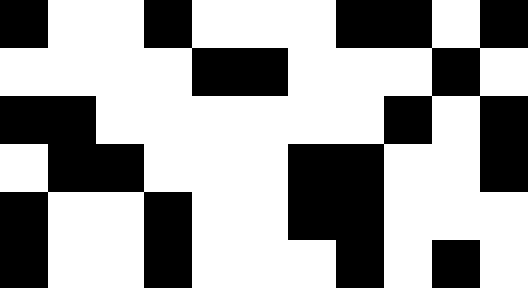[["black", "white", "white", "black", "white", "white", "white", "black", "black", "white", "black"], ["white", "white", "white", "white", "black", "black", "white", "white", "white", "black", "white"], ["black", "black", "white", "white", "white", "white", "white", "white", "black", "white", "black"], ["white", "black", "black", "white", "white", "white", "black", "black", "white", "white", "black"], ["black", "white", "white", "black", "white", "white", "black", "black", "white", "white", "white"], ["black", "white", "white", "black", "white", "white", "white", "black", "white", "black", "white"]]